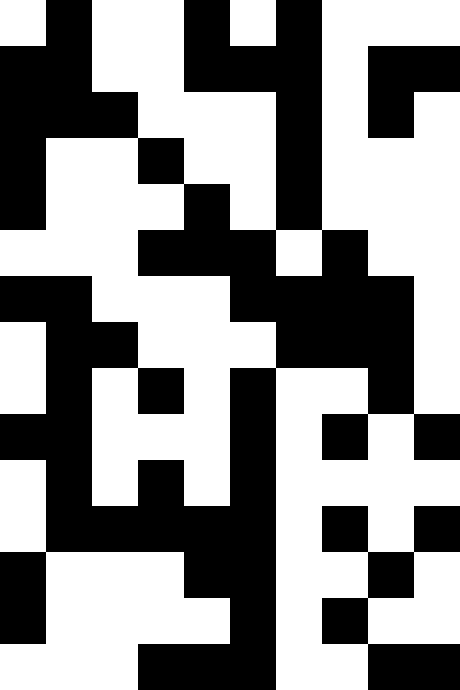[["white", "black", "white", "white", "black", "white", "black", "white", "white", "white"], ["black", "black", "white", "white", "black", "black", "black", "white", "black", "black"], ["black", "black", "black", "white", "white", "white", "black", "white", "black", "white"], ["black", "white", "white", "black", "white", "white", "black", "white", "white", "white"], ["black", "white", "white", "white", "black", "white", "black", "white", "white", "white"], ["white", "white", "white", "black", "black", "black", "white", "black", "white", "white"], ["black", "black", "white", "white", "white", "black", "black", "black", "black", "white"], ["white", "black", "black", "white", "white", "white", "black", "black", "black", "white"], ["white", "black", "white", "black", "white", "black", "white", "white", "black", "white"], ["black", "black", "white", "white", "white", "black", "white", "black", "white", "black"], ["white", "black", "white", "black", "white", "black", "white", "white", "white", "white"], ["white", "black", "black", "black", "black", "black", "white", "black", "white", "black"], ["black", "white", "white", "white", "black", "black", "white", "white", "black", "white"], ["black", "white", "white", "white", "white", "black", "white", "black", "white", "white"], ["white", "white", "white", "black", "black", "black", "white", "white", "black", "black"]]